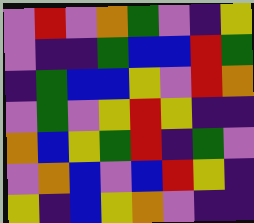[["violet", "red", "violet", "orange", "green", "violet", "indigo", "yellow"], ["violet", "indigo", "indigo", "green", "blue", "blue", "red", "green"], ["indigo", "green", "blue", "blue", "yellow", "violet", "red", "orange"], ["violet", "green", "violet", "yellow", "red", "yellow", "indigo", "indigo"], ["orange", "blue", "yellow", "green", "red", "indigo", "green", "violet"], ["violet", "orange", "blue", "violet", "blue", "red", "yellow", "indigo"], ["yellow", "indigo", "blue", "yellow", "orange", "violet", "indigo", "indigo"]]